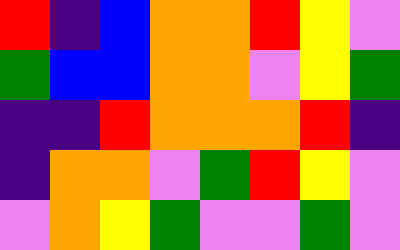[["red", "indigo", "blue", "orange", "orange", "red", "yellow", "violet"], ["green", "blue", "blue", "orange", "orange", "violet", "yellow", "green"], ["indigo", "indigo", "red", "orange", "orange", "orange", "red", "indigo"], ["indigo", "orange", "orange", "violet", "green", "red", "yellow", "violet"], ["violet", "orange", "yellow", "green", "violet", "violet", "green", "violet"]]